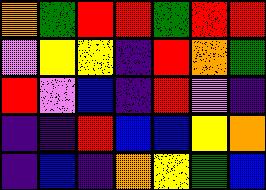[["orange", "green", "red", "red", "green", "red", "red"], ["violet", "yellow", "yellow", "indigo", "red", "orange", "green"], ["red", "violet", "blue", "indigo", "red", "violet", "indigo"], ["indigo", "indigo", "red", "blue", "blue", "yellow", "orange"], ["indigo", "blue", "indigo", "orange", "yellow", "green", "blue"]]